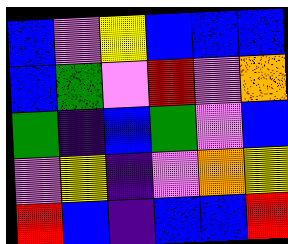[["blue", "violet", "yellow", "blue", "blue", "blue"], ["blue", "green", "violet", "red", "violet", "orange"], ["green", "indigo", "blue", "green", "violet", "blue"], ["violet", "yellow", "indigo", "violet", "orange", "yellow"], ["red", "blue", "indigo", "blue", "blue", "red"]]